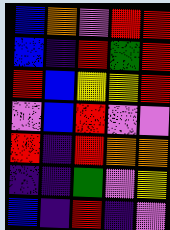[["blue", "orange", "violet", "red", "red"], ["blue", "indigo", "red", "green", "red"], ["red", "blue", "yellow", "yellow", "red"], ["violet", "blue", "red", "violet", "violet"], ["red", "indigo", "red", "orange", "orange"], ["indigo", "indigo", "green", "violet", "yellow"], ["blue", "indigo", "red", "indigo", "violet"]]